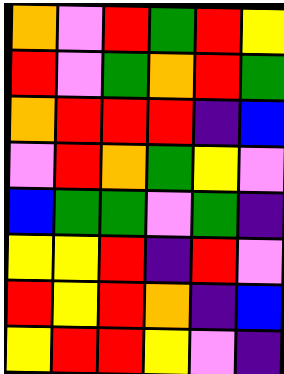[["orange", "violet", "red", "green", "red", "yellow"], ["red", "violet", "green", "orange", "red", "green"], ["orange", "red", "red", "red", "indigo", "blue"], ["violet", "red", "orange", "green", "yellow", "violet"], ["blue", "green", "green", "violet", "green", "indigo"], ["yellow", "yellow", "red", "indigo", "red", "violet"], ["red", "yellow", "red", "orange", "indigo", "blue"], ["yellow", "red", "red", "yellow", "violet", "indigo"]]